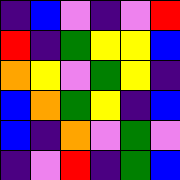[["indigo", "blue", "violet", "indigo", "violet", "red"], ["red", "indigo", "green", "yellow", "yellow", "blue"], ["orange", "yellow", "violet", "green", "yellow", "indigo"], ["blue", "orange", "green", "yellow", "indigo", "blue"], ["blue", "indigo", "orange", "violet", "green", "violet"], ["indigo", "violet", "red", "indigo", "green", "blue"]]